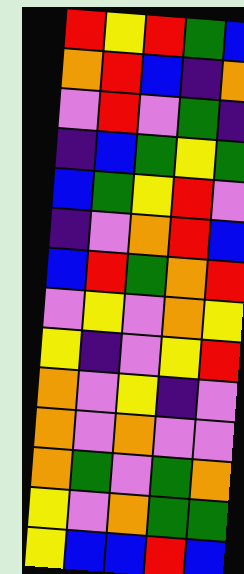[["red", "yellow", "red", "green", "blue"], ["orange", "red", "blue", "indigo", "orange"], ["violet", "red", "violet", "green", "indigo"], ["indigo", "blue", "green", "yellow", "green"], ["blue", "green", "yellow", "red", "violet"], ["indigo", "violet", "orange", "red", "blue"], ["blue", "red", "green", "orange", "red"], ["violet", "yellow", "violet", "orange", "yellow"], ["yellow", "indigo", "violet", "yellow", "red"], ["orange", "violet", "yellow", "indigo", "violet"], ["orange", "violet", "orange", "violet", "violet"], ["orange", "green", "violet", "green", "orange"], ["yellow", "violet", "orange", "green", "green"], ["yellow", "blue", "blue", "red", "blue"]]